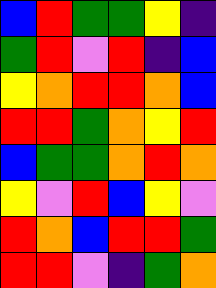[["blue", "red", "green", "green", "yellow", "indigo"], ["green", "red", "violet", "red", "indigo", "blue"], ["yellow", "orange", "red", "red", "orange", "blue"], ["red", "red", "green", "orange", "yellow", "red"], ["blue", "green", "green", "orange", "red", "orange"], ["yellow", "violet", "red", "blue", "yellow", "violet"], ["red", "orange", "blue", "red", "red", "green"], ["red", "red", "violet", "indigo", "green", "orange"]]